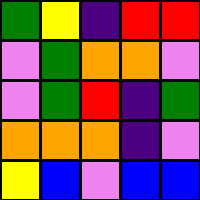[["green", "yellow", "indigo", "red", "red"], ["violet", "green", "orange", "orange", "violet"], ["violet", "green", "red", "indigo", "green"], ["orange", "orange", "orange", "indigo", "violet"], ["yellow", "blue", "violet", "blue", "blue"]]